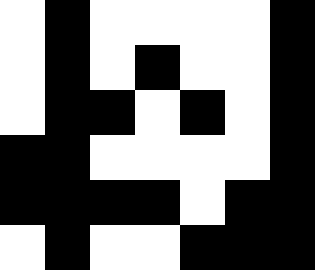[["white", "black", "white", "white", "white", "white", "black"], ["white", "black", "white", "black", "white", "white", "black"], ["white", "black", "black", "white", "black", "white", "black"], ["black", "black", "white", "white", "white", "white", "black"], ["black", "black", "black", "black", "white", "black", "black"], ["white", "black", "white", "white", "black", "black", "black"]]